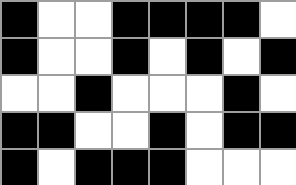[["black", "white", "white", "black", "black", "black", "black", "white"], ["black", "white", "white", "black", "white", "black", "white", "black"], ["white", "white", "black", "white", "white", "white", "black", "white"], ["black", "black", "white", "white", "black", "white", "black", "black"], ["black", "white", "black", "black", "black", "white", "white", "white"]]